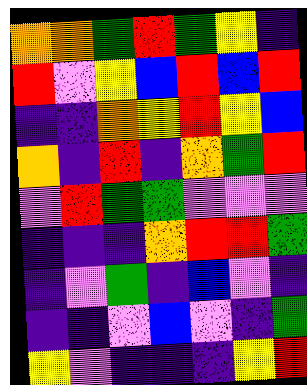[["orange", "orange", "green", "red", "green", "yellow", "indigo"], ["red", "violet", "yellow", "blue", "red", "blue", "red"], ["indigo", "indigo", "orange", "yellow", "red", "yellow", "blue"], ["orange", "indigo", "red", "indigo", "orange", "green", "red"], ["violet", "red", "green", "green", "violet", "violet", "violet"], ["indigo", "indigo", "indigo", "orange", "red", "red", "green"], ["indigo", "violet", "green", "indigo", "blue", "violet", "indigo"], ["indigo", "indigo", "violet", "blue", "violet", "indigo", "green"], ["yellow", "violet", "indigo", "indigo", "indigo", "yellow", "red"]]